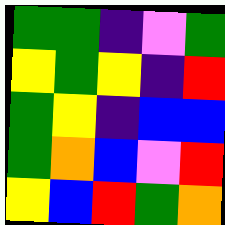[["green", "green", "indigo", "violet", "green"], ["yellow", "green", "yellow", "indigo", "red"], ["green", "yellow", "indigo", "blue", "blue"], ["green", "orange", "blue", "violet", "red"], ["yellow", "blue", "red", "green", "orange"]]